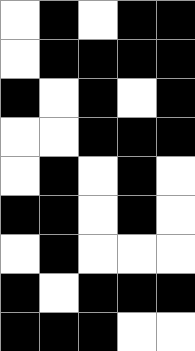[["white", "black", "white", "black", "black"], ["white", "black", "black", "black", "black"], ["black", "white", "black", "white", "black"], ["white", "white", "black", "black", "black"], ["white", "black", "white", "black", "white"], ["black", "black", "white", "black", "white"], ["white", "black", "white", "white", "white"], ["black", "white", "black", "black", "black"], ["black", "black", "black", "white", "white"]]